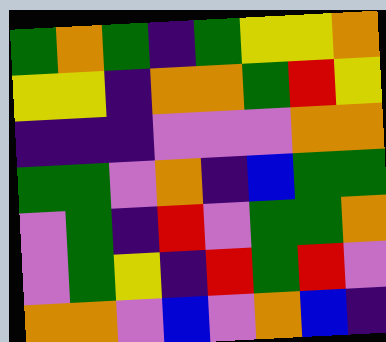[["green", "orange", "green", "indigo", "green", "yellow", "yellow", "orange"], ["yellow", "yellow", "indigo", "orange", "orange", "green", "red", "yellow"], ["indigo", "indigo", "indigo", "violet", "violet", "violet", "orange", "orange"], ["green", "green", "violet", "orange", "indigo", "blue", "green", "green"], ["violet", "green", "indigo", "red", "violet", "green", "green", "orange"], ["violet", "green", "yellow", "indigo", "red", "green", "red", "violet"], ["orange", "orange", "violet", "blue", "violet", "orange", "blue", "indigo"]]